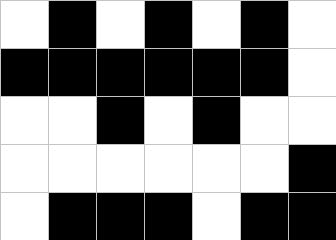[["white", "black", "white", "black", "white", "black", "white"], ["black", "black", "black", "black", "black", "black", "white"], ["white", "white", "black", "white", "black", "white", "white"], ["white", "white", "white", "white", "white", "white", "black"], ["white", "black", "black", "black", "white", "black", "black"]]